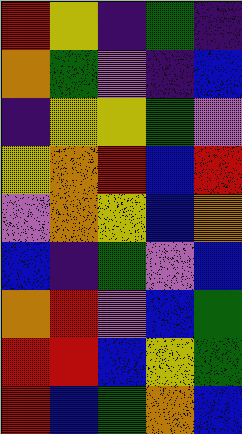[["red", "yellow", "indigo", "green", "indigo"], ["orange", "green", "violet", "indigo", "blue"], ["indigo", "yellow", "yellow", "green", "violet"], ["yellow", "orange", "red", "blue", "red"], ["violet", "orange", "yellow", "blue", "orange"], ["blue", "indigo", "green", "violet", "blue"], ["orange", "red", "violet", "blue", "green"], ["red", "red", "blue", "yellow", "green"], ["red", "blue", "green", "orange", "blue"]]